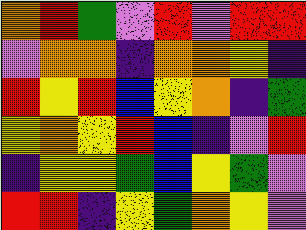[["orange", "red", "green", "violet", "red", "violet", "red", "red"], ["violet", "orange", "orange", "indigo", "orange", "orange", "yellow", "indigo"], ["red", "yellow", "red", "blue", "yellow", "orange", "indigo", "green"], ["yellow", "orange", "yellow", "red", "blue", "indigo", "violet", "red"], ["indigo", "yellow", "yellow", "green", "blue", "yellow", "green", "violet"], ["red", "red", "indigo", "yellow", "green", "orange", "yellow", "violet"]]